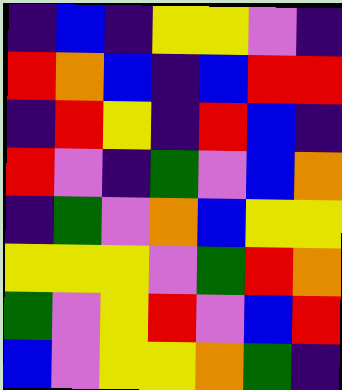[["indigo", "blue", "indigo", "yellow", "yellow", "violet", "indigo"], ["red", "orange", "blue", "indigo", "blue", "red", "red"], ["indigo", "red", "yellow", "indigo", "red", "blue", "indigo"], ["red", "violet", "indigo", "green", "violet", "blue", "orange"], ["indigo", "green", "violet", "orange", "blue", "yellow", "yellow"], ["yellow", "yellow", "yellow", "violet", "green", "red", "orange"], ["green", "violet", "yellow", "red", "violet", "blue", "red"], ["blue", "violet", "yellow", "yellow", "orange", "green", "indigo"]]